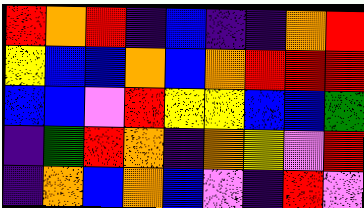[["red", "orange", "red", "indigo", "blue", "indigo", "indigo", "orange", "red"], ["yellow", "blue", "blue", "orange", "blue", "orange", "red", "red", "red"], ["blue", "blue", "violet", "red", "yellow", "yellow", "blue", "blue", "green"], ["indigo", "green", "red", "orange", "indigo", "orange", "yellow", "violet", "red"], ["indigo", "orange", "blue", "orange", "blue", "violet", "indigo", "red", "violet"]]